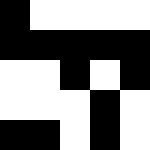[["black", "white", "white", "white", "white"], ["black", "black", "black", "black", "black"], ["white", "white", "black", "white", "black"], ["white", "white", "white", "black", "white"], ["black", "black", "white", "black", "white"]]